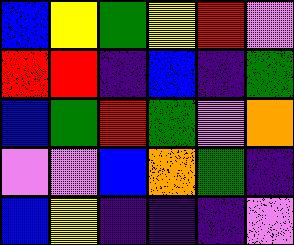[["blue", "yellow", "green", "yellow", "red", "violet"], ["red", "red", "indigo", "blue", "indigo", "green"], ["blue", "green", "red", "green", "violet", "orange"], ["violet", "violet", "blue", "orange", "green", "indigo"], ["blue", "yellow", "indigo", "indigo", "indigo", "violet"]]